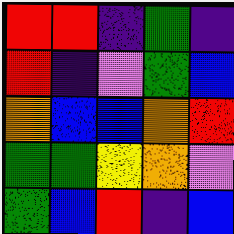[["red", "red", "indigo", "green", "indigo"], ["red", "indigo", "violet", "green", "blue"], ["orange", "blue", "blue", "orange", "red"], ["green", "green", "yellow", "orange", "violet"], ["green", "blue", "red", "indigo", "blue"]]